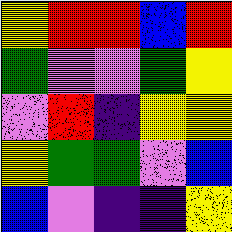[["yellow", "red", "red", "blue", "red"], ["green", "violet", "violet", "green", "yellow"], ["violet", "red", "indigo", "yellow", "yellow"], ["yellow", "green", "green", "violet", "blue"], ["blue", "violet", "indigo", "indigo", "yellow"]]